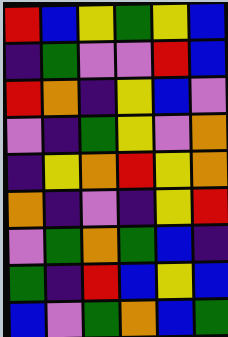[["red", "blue", "yellow", "green", "yellow", "blue"], ["indigo", "green", "violet", "violet", "red", "blue"], ["red", "orange", "indigo", "yellow", "blue", "violet"], ["violet", "indigo", "green", "yellow", "violet", "orange"], ["indigo", "yellow", "orange", "red", "yellow", "orange"], ["orange", "indigo", "violet", "indigo", "yellow", "red"], ["violet", "green", "orange", "green", "blue", "indigo"], ["green", "indigo", "red", "blue", "yellow", "blue"], ["blue", "violet", "green", "orange", "blue", "green"]]